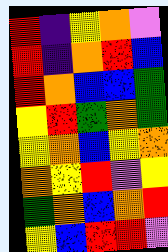[["red", "indigo", "yellow", "orange", "violet"], ["red", "indigo", "orange", "red", "blue"], ["red", "orange", "blue", "blue", "green"], ["yellow", "red", "green", "orange", "green"], ["yellow", "orange", "blue", "yellow", "orange"], ["orange", "yellow", "red", "violet", "yellow"], ["green", "orange", "blue", "orange", "red"], ["yellow", "blue", "red", "red", "violet"]]